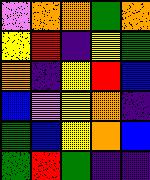[["violet", "orange", "orange", "green", "orange"], ["yellow", "red", "indigo", "yellow", "green"], ["orange", "indigo", "yellow", "red", "blue"], ["blue", "violet", "yellow", "orange", "indigo"], ["green", "blue", "yellow", "orange", "blue"], ["green", "red", "green", "indigo", "indigo"]]